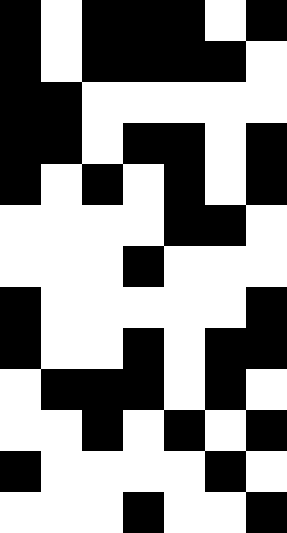[["black", "white", "black", "black", "black", "white", "black"], ["black", "white", "black", "black", "black", "black", "white"], ["black", "black", "white", "white", "white", "white", "white"], ["black", "black", "white", "black", "black", "white", "black"], ["black", "white", "black", "white", "black", "white", "black"], ["white", "white", "white", "white", "black", "black", "white"], ["white", "white", "white", "black", "white", "white", "white"], ["black", "white", "white", "white", "white", "white", "black"], ["black", "white", "white", "black", "white", "black", "black"], ["white", "black", "black", "black", "white", "black", "white"], ["white", "white", "black", "white", "black", "white", "black"], ["black", "white", "white", "white", "white", "black", "white"], ["white", "white", "white", "black", "white", "white", "black"]]